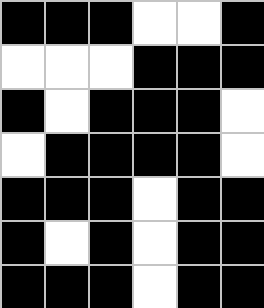[["black", "black", "black", "white", "white", "black"], ["white", "white", "white", "black", "black", "black"], ["black", "white", "black", "black", "black", "white"], ["white", "black", "black", "black", "black", "white"], ["black", "black", "black", "white", "black", "black"], ["black", "white", "black", "white", "black", "black"], ["black", "black", "black", "white", "black", "black"]]